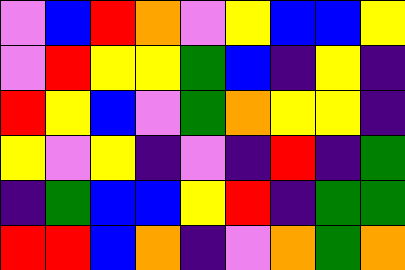[["violet", "blue", "red", "orange", "violet", "yellow", "blue", "blue", "yellow"], ["violet", "red", "yellow", "yellow", "green", "blue", "indigo", "yellow", "indigo"], ["red", "yellow", "blue", "violet", "green", "orange", "yellow", "yellow", "indigo"], ["yellow", "violet", "yellow", "indigo", "violet", "indigo", "red", "indigo", "green"], ["indigo", "green", "blue", "blue", "yellow", "red", "indigo", "green", "green"], ["red", "red", "blue", "orange", "indigo", "violet", "orange", "green", "orange"]]